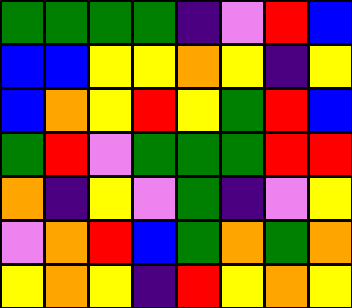[["green", "green", "green", "green", "indigo", "violet", "red", "blue"], ["blue", "blue", "yellow", "yellow", "orange", "yellow", "indigo", "yellow"], ["blue", "orange", "yellow", "red", "yellow", "green", "red", "blue"], ["green", "red", "violet", "green", "green", "green", "red", "red"], ["orange", "indigo", "yellow", "violet", "green", "indigo", "violet", "yellow"], ["violet", "orange", "red", "blue", "green", "orange", "green", "orange"], ["yellow", "orange", "yellow", "indigo", "red", "yellow", "orange", "yellow"]]